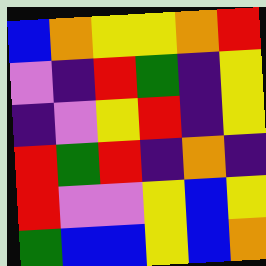[["blue", "orange", "yellow", "yellow", "orange", "red"], ["violet", "indigo", "red", "green", "indigo", "yellow"], ["indigo", "violet", "yellow", "red", "indigo", "yellow"], ["red", "green", "red", "indigo", "orange", "indigo"], ["red", "violet", "violet", "yellow", "blue", "yellow"], ["green", "blue", "blue", "yellow", "blue", "orange"]]